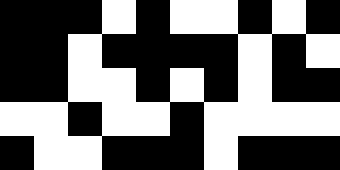[["black", "black", "black", "white", "black", "white", "white", "black", "white", "black"], ["black", "black", "white", "black", "black", "black", "black", "white", "black", "white"], ["black", "black", "white", "white", "black", "white", "black", "white", "black", "black"], ["white", "white", "black", "white", "white", "black", "white", "white", "white", "white"], ["black", "white", "white", "black", "black", "black", "white", "black", "black", "black"]]